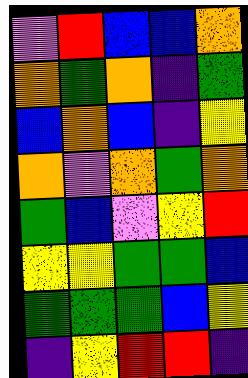[["violet", "red", "blue", "blue", "orange"], ["orange", "green", "orange", "indigo", "green"], ["blue", "orange", "blue", "indigo", "yellow"], ["orange", "violet", "orange", "green", "orange"], ["green", "blue", "violet", "yellow", "red"], ["yellow", "yellow", "green", "green", "blue"], ["green", "green", "green", "blue", "yellow"], ["indigo", "yellow", "red", "red", "indigo"]]